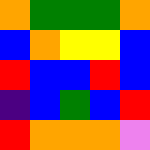[["orange", "green", "green", "green", "orange"], ["blue", "orange", "yellow", "yellow", "blue"], ["red", "blue", "blue", "red", "blue"], ["indigo", "blue", "green", "blue", "red"], ["red", "orange", "orange", "orange", "violet"]]